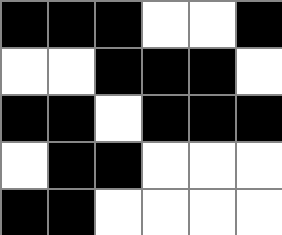[["black", "black", "black", "white", "white", "black"], ["white", "white", "black", "black", "black", "white"], ["black", "black", "white", "black", "black", "black"], ["white", "black", "black", "white", "white", "white"], ["black", "black", "white", "white", "white", "white"]]